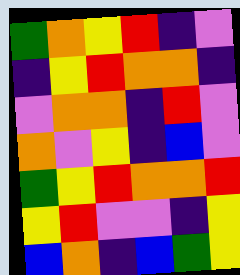[["green", "orange", "yellow", "red", "indigo", "violet"], ["indigo", "yellow", "red", "orange", "orange", "indigo"], ["violet", "orange", "orange", "indigo", "red", "violet"], ["orange", "violet", "yellow", "indigo", "blue", "violet"], ["green", "yellow", "red", "orange", "orange", "red"], ["yellow", "red", "violet", "violet", "indigo", "yellow"], ["blue", "orange", "indigo", "blue", "green", "yellow"]]